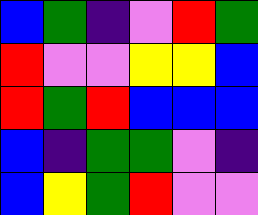[["blue", "green", "indigo", "violet", "red", "green"], ["red", "violet", "violet", "yellow", "yellow", "blue"], ["red", "green", "red", "blue", "blue", "blue"], ["blue", "indigo", "green", "green", "violet", "indigo"], ["blue", "yellow", "green", "red", "violet", "violet"]]